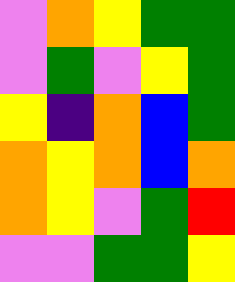[["violet", "orange", "yellow", "green", "green"], ["violet", "green", "violet", "yellow", "green"], ["yellow", "indigo", "orange", "blue", "green"], ["orange", "yellow", "orange", "blue", "orange"], ["orange", "yellow", "violet", "green", "red"], ["violet", "violet", "green", "green", "yellow"]]